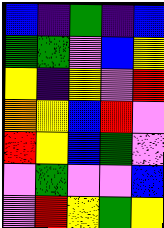[["blue", "indigo", "green", "indigo", "blue"], ["green", "green", "violet", "blue", "yellow"], ["yellow", "indigo", "yellow", "violet", "red"], ["orange", "yellow", "blue", "red", "violet"], ["red", "yellow", "blue", "green", "violet"], ["violet", "green", "violet", "violet", "blue"], ["violet", "red", "yellow", "green", "yellow"]]